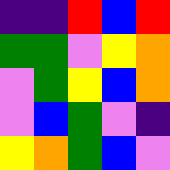[["indigo", "indigo", "red", "blue", "red"], ["green", "green", "violet", "yellow", "orange"], ["violet", "green", "yellow", "blue", "orange"], ["violet", "blue", "green", "violet", "indigo"], ["yellow", "orange", "green", "blue", "violet"]]